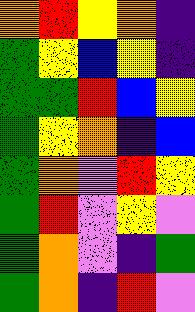[["orange", "red", "yellow", "orange", "indigo"], ["green", "yellow", "blue", "yellow", "indigo"], ["green", "green", "red", "blue", "yellow"], ["green", "yellow", "orange", "indigo", "blue"], ["green", "orange", "violet", "red", "yellow"], ["green", "red", "violet", "yellow", "violet"], ["green", "orange", "violet", "indigo", "green"], ["green", "orange", "indigo", "red", "violet"]]